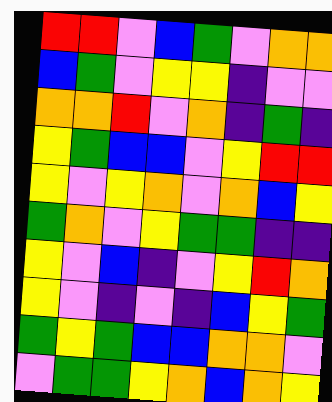[["red", "red", "violet", "blue", "green", "violet", "orange", "orange"], ["blue", "green", "violet", "yellow", "yellow", "indigo", "violet", "violet"], ["orange", "orange", "red", "violet", "orange", "indigo", "green", "indigo"], ["yellow", "green", "blue", "blue", "violet", "yellow", "red", "red"], ["yellow", "violet", "yellow", "orange", "violet", "orange", "blue", "yellow"], ["green", "orange", "violet", "yellow", "green", "green", "indigo", "indigo"], ["yellow", "violet", "blue", "indigo", "violet", "yellow", "red", "orange"], ["yellow", "violet", "indigo", "violet", "indigo", "blue", "yellow", "green"], ["green", "yellow", "green", "blue", "blue", "orange", "orange", "violet"], ["violet", "green", "green", "yellow", "orange", "blue", "orange", "yellow"]]